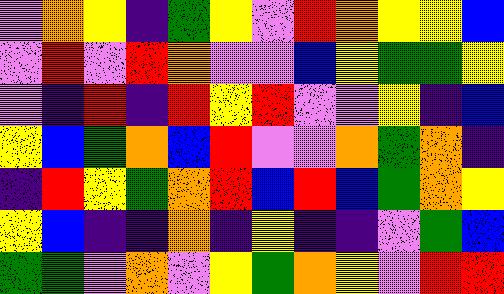[["violet", "orange", "yellow", "indigo", "green", "yellow", "violet", "red", "orange", "yellow", "yellow", "blue"], ["violet", "red", "violet", "red", "orange", "violet", "violet", "blue", "yellow", "green", "green", "yellow"], ["violet", "indigo", "red", "indigo", "red", "yellow", "red", "violet", "violet", "yellow", "indigo", "blue"], ["yellow", "blue", "green", "orange", "blue", "red", "violet", "violet", "orange", "green", "orange", "indigo"], ["indigo", "red", "yellow", "green", "orange", "red", "blue", "red", "blue", "green", "orange", "yellow"], ["yellow", "blue", "indigo", "indigo", "orange", "indigo", "yellow", "indigo", "indigo", "violet", "green", "blue"], ["green", "green", "violet", "orange", "violet", "yellow", "green", "orange", "yellow", "violet", "red", "red"]]